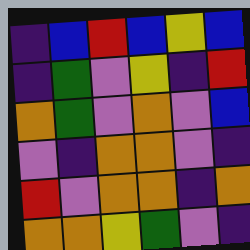[["indigo", "blue", "red", "blue", "yellow", "blue"], ["indigo", "green", "violet", "yellow", "indigo", "red"], ["orange", "green", "violet", "orange", "violet", "blue"], ["violet", "indigo", "orange", "orange", "violet", "indigo"], ["red", "violet", "orange", "orange", "indigo", "orange"], ["orange", "orange", "yellow", "green", "violet", "indigo"]]